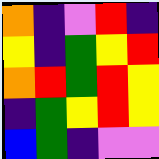[["orange", "indigo", "violet", "red", "indigo"], ["yellow", "indigo", "green", "yellow", "red"], ["orange", "red", "green", "red", "yellow"], ["indigo", "green", "yellow", "red", "yellow"], ["blue", "green", "indigo", "violet", "violet"]]